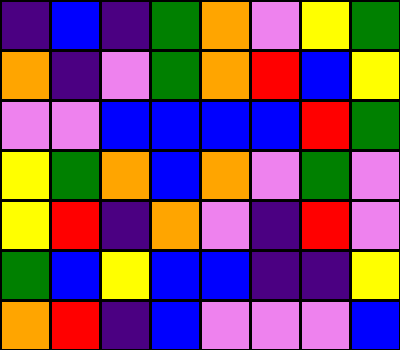[["indigo", "blue", "indigo", "green", "orange", "violet", "yellow", "green"], ["orange", "indigo", "violet", "green", "orange", "red", "blue", "yellow"], ["violet", "violet", "blue", "blue", "blue", "blue", "red", "green"], ["yellow", "green", "orange", "blue", "orange", "violet", "green", "violet"], ["yellow", "red", "indigo", "orange", "violet", "indigo", "red", "violet"], ["green", "blue", "yellow", "blue", "blue", "indigo", "indigo", "yellow"], ["orange", "red", "indigo", "blue", "violet", "violet", "violet", "blue"]]